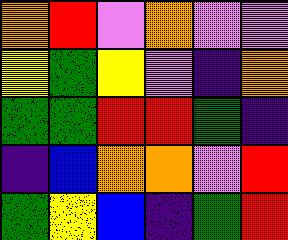[["orange", "red", "violet", "orange", "violet", "violet"], ["yellow", "green", "yellow", "violet", "indigo", "orange"], ["green", "green", "red", "red", "green", "indigo"], ["indigo", "blue", "orange", "orange", "violet", "red"], ["green", "yellow", "blue", "indigo", "green", "red"]]